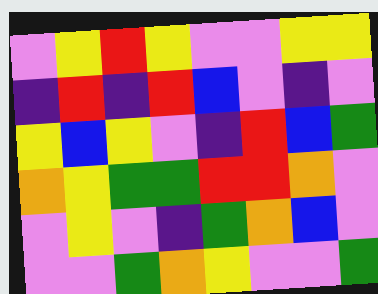[["violet", "yellow", "red", "yellow", "violet", "violet", "yellow", "yellow"], ["indigo", "red", "indigo", "red", "blue", "violet", "indigo", "violet"], ["yellow", "blue", "yellow", "violet", "indigo", "red", "blue", "green"], ["orange", "yellow", "green", "green", "red", "red", "orange", "violet"], ["violet", "yellow", "violet", "indigo", "green", "orange", "blue", "violet"], ["violet", "violet", "green", "orange", "yellow", "violet", "violet", "green"]]